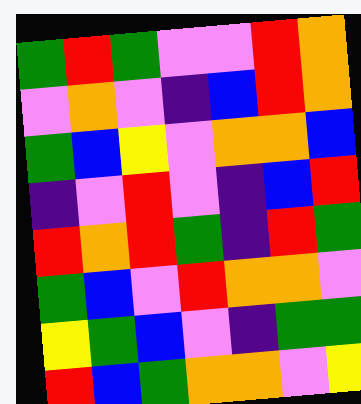[["green", "red", "green", "violet", "violet", "red", "orange"], ["violet", "orange", "violet", "indigo", "blue", "red", "orange"], ["green", "blue", "yellow", "violet", "orange", "orange", "blue"], ["indigo", "violet", "red", "violet", "indigo", "blue", "red"], ["red", "orange", "red", "green", "indigo", "red", "green"], ["green", "blue", "violet", "red", "orange", "orange", "violet"], ["yellow", "green", "blue", "violet", "indigo", "green", "green"], ["red", "blue", "green", "orange", "orange", "violet", "yellow"]]